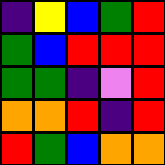[["indigo", "yellow", "blue", "green", "red"], ["green", "blue", "red", "red", "red"], ["green", "green", "indigo", "violet", "red"], ["orange", "orange", "red", "indigo", "red"], ["red", "green", "blue", "orange", "orange"]]